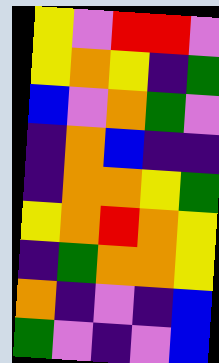[["yellow", "violet", "red", "red", "violet"], ["yellow", "orange", "yellow", "indigo", "green"], ["blue", "violet", "orange", "green", "violet"], ["indigo", "orange", "blue", "indigo", "indigo"], ["indigo", "orange", "orange", "yellow", "green"], ["yellow", "orange", "red", "orange", "yellow"], ["indigo", "green", "orange", "orange", "yellow"], ["orange", "indigo", "violet", "indigo", "blue"], ["green", "violet", "indigo", "violet", "blue"]]